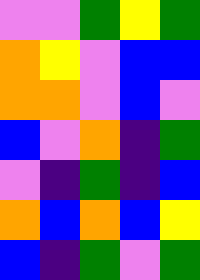[["violet", "violet", "green", "yellow", "green"], ["orange", "yellow", "violet", "blue", "blue"], ["orange", "orange", "violet", "blue", "violet"], ["blue", "violet", "orange", "indigo", "green"], ["violet", "indigo", "green", "indigo", "blue"], ["orange", "blue", "orange", "blue", "yellow"], ["blue", "indigo", "green", "violet", "green"]]